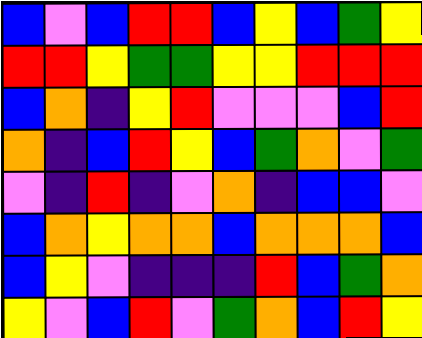[["blue", "violet", "blue", "red", "red", "blue", "yellow", "blue", "green", "yellow"], ["red", "red", "yellow", "green", "green", "yellow", "yellow", "red", "red", "red"], ["blue", "orange", "indigo", "yellow", "red", "violet", "violet", "violet", "blue", "red"], ["orange", "indigo", "blue", "red", "yellow", "blue", "green", "orange", "violet", "green"], ["violet", "indigo", "red", "indigo", "violet", "orange", "indigo", "blue", "blue", "violet"], ["blue", "orange", "yellow", "orange", "orange", "blue", "orange", "orange", "orange", "blue"], ["blue", "yellow", "violet", "indigo", "indigo", "indigo", "red", "blue", "green", "orange"], ["yellow", "violet", "blue", "red", "violet", "green", "orange", "blue", "red", "yellow"]]